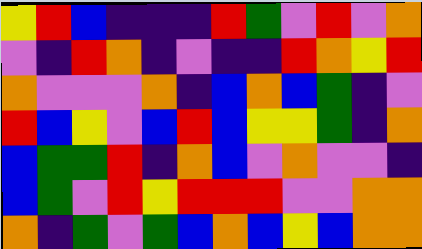[["yellow", "red", "blue", "indigo", "indigo", "indigo", "red", "green", "violet", "red", "violet", "orange"], ["violet", "indigo", "red", "orange", "indigo", "violet", "indigo", "indigo", "red", "orange", "yellow", "red"], ["orange", "violet", "violet", "violet", "orange", "indigo", "blue", "orange", "blue", "green", "indigo", "violet"], ["red", "blue", "yellow", "violet", "blue", "red", "blue", "yellow", "yellow", "green", "indigo", "orange"], ["blue", "green", "green", "red", "indigo", "orange", "blue", "violet", "orange", "violet", "violet", "indigo"], ["blue", "green", "violet", "red", "yellow", "red", "red", "red", "violet", "violet", "orange", "orange"], ["orange", "indigo", "green", "violet", "green", "blue", "orange", "blue", "yellow", "blue", "orange", "orange"]]